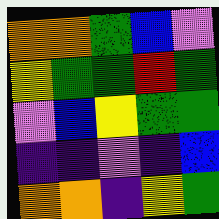[["orange", "orange", "green", "blue", "violet"], ["yellow", "green", "green", "red", "green"], ["violet", "blue", "yellow", "green", "green"], ["indigo", "indigo", "violet", "indigo", "blue"], ["orange", "orange", "indigo", "yellow", "green"]]